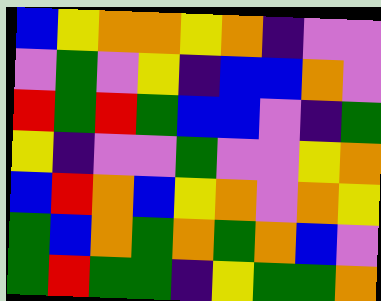[["blue", "yellow", "orange", "orange", "yellow", "orange", "indigo", "violet", "violet"], ["violet", "green", "violet", "yellow", "indigo", "blue", "blue", "orange", "violet"], ["red", "green", "red", "green", "blue", "blue", "violet", "indigo", "green"], ["yellow", "indigo", "violet", "violet", "green", "violet", "violet", "yellow", "orange"], ["blue", "red", "orange", "blue", "yellow", "orange", "violet", "orange", "yellow"], ["green", "blue", "orange", "green", "orange", "green", "orange", "blue", "violet"], ["green", "red", "green", "green", "indigo", "yellow", "green", "green", "orange"]]